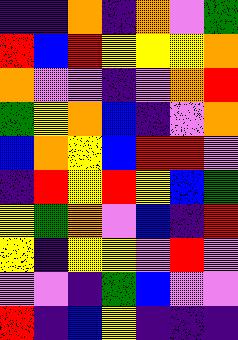[["indigo", "indigo", "orange", "indigo", "orange", "violet", "green"], ["red", "blue", "red", "yellow", "yellow", "yellow", "orange"], ["orange", "violet", "violet", "indigo", "violet", "orange", "red"], ["green", "yellow", "orange", "blue", "indigo", "violet", "orange"], ["blue", "orange", "yellow", "blue", "red", "red", "violet"], ["indigo", "red", "yellow", "red", "yellow", "blue", "green"], ["yellow", "green", "orange", "violet", "blue", "indigo", "red"], ["yellow", "indigo", "yellow", "yellow", "violet", "red", "violet"], ["violet", "violet", "indigo", "green", "blue", "violet", "violet"], ["red", "indigo", "blue", "yellow", "indigo", "indigo", "indigo"]]